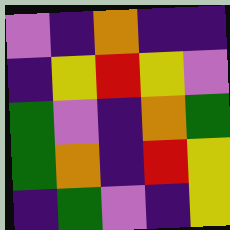[["violet", "indigo", "orange", "indigo", "indigo"], ["indigo", "yellow", "red", "yellow", "violet"], ["green", "violet", "indigo", "orange", "green"], ["green", "orange", "indigo", "red", "yellow"], ["indigo", "green", "violet", "indigo", "yellow"]]